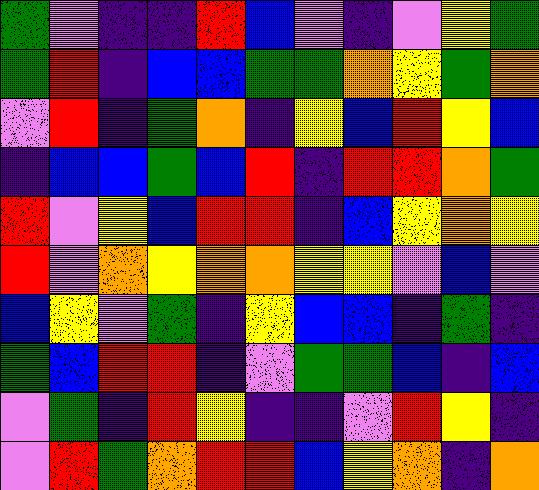[["green", "violet", "indigo", "indigo", "red", "blue", "violet", "indigo", "violet", "yellow", "green"], ["green", "red", "indigo", "blue", "blue", "green", "green", "orange", "yellow", "green", "orange"], ["violet", "red", "indigo", "green", "orange", "indigo", "yellow", "blue", "red", "yellow", "blue"], ["indigo", "blue", "blue", "green", "blue", "red", "indigo", "red", "red", "orange", "green"], ["red", "violet", "yellow", "blue", "red", "red", "indigo", "blue", "yellow", "orange", "yellow"], ["red", "violet", "orange", "yellow", "orange", "orange", "yellow", "yellow", "violet", "blue", "violet"], ["blue", "yellow", "violet", "green", "indigo", "yellow", "blue", "blue", "indigo", "green", "indigo"], ["green", "blue", "red", "red", "indigo", "violet", "green", "green", "blue", "indigo", "blue"], ["violet", "green", "indigo", "red", "yellow", "indigo", "indigo", "violet", "red", "yellow", "indigo"], ["violet", "red", "green", "orange", "red", "red", "blue", "yellow", "orange", "indigo", "orange"]]